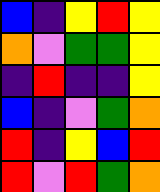[["blue", "indigo", "yellow", "red", "yellow"], ["orange", "violet", "green", "green", "yellow"], ["indigo", "red", "indigo", "indigo", "yellow"], ["blue", "indigo", "violet", "green", "orange"], ["red", "indigo", "yellow", "blue", "red"], ["red", "violet", "red", "green", "orange"]]